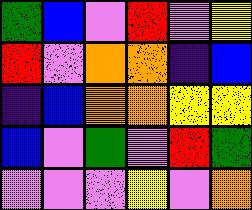[["green", "blue", "violet", "red", "violet", "yellow"], ["red", "violet", "orange", "orange", "indigo", "blue"], ["indigo", "blue", "orange", "orange", "yellow", "yellow"], ["blue", "violet", "green", "violet", "red", "green"], ["violet", "violet", "violet", "yellow", "violet", "orange"]]